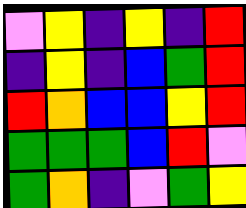[["violet", "yellow", "indigo", "yellow", "indigo", "red"], ["indigo", "yellow", "indigo", "blue", "green", "red"], ["red", "orange", "blue", "blue", "yellow", "red"], ["green", "green", "green", "blue", "red", "violet"], ["green", "orange", "indigo", "violet", "green", "yellow"]]